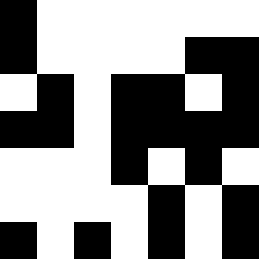[["black", "white", "white", "white", "white", "white", "white"], ["black", "white", "white", "white", "white", "black", "black"], ["white", "black", "white", "black", "black", "white", "black"], ["black", "black", "white", "black", "black", "black", "black"], ["white", "white", "white", "black", "white", "black", "white"], ["white", "white", "white", "white", "black", "white", "black"], ["black", "white", "black", "white", "black", "white", "black"]]